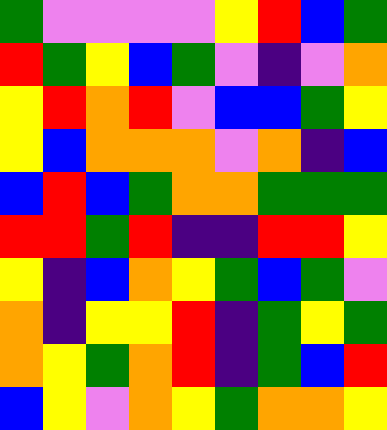[["green", "violet", "violet", "violet", "violet", "yellow", "red", "blue", "green"], ["red", "green", "yellow", "blue", "green", "violet", "indigo", "violet", "orange"], ["yellow", "red", "orange", "red", "violet", "blue", "blue", "green", "yellow"], ["yellow", "blue", "orange", "orange", "orange", "violet", "orange", "indigo", "blue"], ["blue", "red", "blue", "green", "orange", "orange", "green", "green", "green"], ["red", "red", "green", "red", "indigo", "indigo", "red", "red", "yellow"], ["yellow", "indigo", "blue", "orange", "yellow", "green", "blue", "green", "violet"], ["orange", "indigo", "yellow", "yellow", "red", "indigo", "green", "yellow", "green"], ["orange", "yellow", "green", "orange", "red", "indigo", "green", "blue", "red"], ["blue", "yellow", "violet", "orange", "yellow", "green", "orange", "orange", "yellow"]]